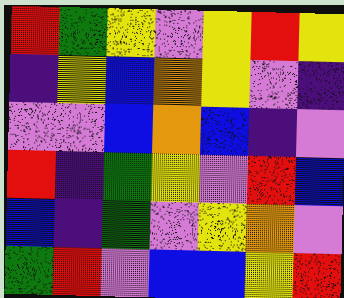[["red", "green", "yellow", "violet", "yellow", "red", "yellow"], ["indigo", "yellow", "blue", "orange", "yellow", "violet", "indigo"], ["violet", "violet", "blue", "orange", "blue", "indigo", "violet"], ["red", "indigo", "green", "yellow", "violet", "red", "blue"], ["blue", "indigo", "green", "violet", "yellow", "orange", "violet"], ["green", "red", "violet", "blue", "blue", "yellow", "red"]]